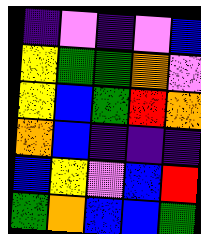[["indigo", "violet", "indigo", "violet", "blue"], ["yellow", "green", "green", "orange", "violet"], ["yellow", "blue", "green", "red", "orange"], ["orange", "blue", "indigo", "indigo", "indigo"], ["blue", "yellow", "violet", "blue", "red"], ["green", "orange", "blue", "blue", "green"]]